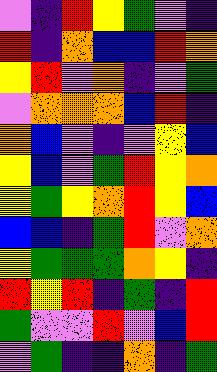[["violet", "indigo", "red", "yellow", "green", "violet", "indigo"], ["red", "indigo", "orange", "blue", "blue", "red", "orange"], ["yellow", "red", "violet", "orange", "indigo", "violet", "green"], ["violet", "orange", "orange", "orange", "blue", "red", "indigo"], ["orange", "blue", "violet", "indigo", "violet", "yellow", "blue"], ["yellow", "blue", "violet", "green", "red", "yellow", "orange"], ["yellow", "green", "yellow", "orange", "red", "yellow", "blue"], ["blue", "blue", "indigo", "green", "red", "violet", "orange"], ["yellow", "green", "green", "green", "orange", "yellow", "indigo"], ["red", "yellow", "red", "indigo", "green", "indigo", "red"], ["green", "violet", "violet", "red", "violet", "blue", "red"], ["violet", "green", "indigo", "indigo", "orange", "indigo", "green"]]